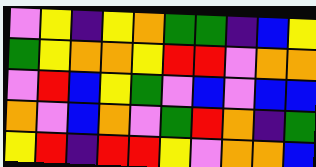[["violet", "yellow", "indigo", "yellow", "orange", "green", "green", "indigo", "blue", "yellow"], ["green", "yellow", "orange", "orange", "yellow", "red", "red", "violet", "orange", "orange"], ["violet", "red", "blue", "yellow", "green", "violet", "blue", "violet", "blue", "blue"], ["orange", "violet", "blue", "orange", "violet", "green", "red", "orange", "indigo", "green"], ["yellow", "red", "indigo", "red", "red", "yellow", "violet", "orange", "orange", "blue"]]